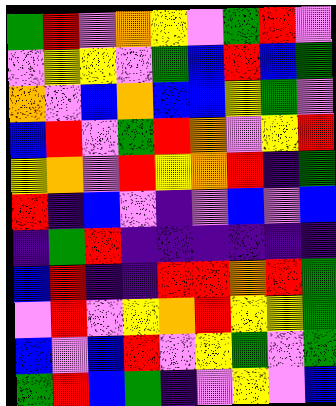[["green", "red", "violet", "orange", "yellow", "violet", "green", "red", "violet"], ["violet", "yellow", "yellow", "violet", "green", "blue", "red", "blue", "green"], ["orange", "violet", "blue", "orange", "blue", "blue", "yellow", "green", "violet"], ["blue", "red", "violet", "green", "red", "orange", "violet", "yellow", "red"], ["yellow", "orange", "violet", "red", "yellow", "orange", "red", "indigo", "green"], ["red", "indigo", "blue", "violet", "indigo", "violet", "blue", "violet", "blue"], ["indigo", "green", "red", "indigo", "indigo", "indigo", "indigo", "indigo", "indigo"], ["blue", "red", "indigo", "indigo", "red", "red", "orange", "red", "green"], ["violet", "red", "violet", "yellow", "orange", "red", "yellow", "yellow", "green"], ["blue", "violet", "blue", "red", "violet", "yellow", "green", "violet", "green"], ["green", "red", "blue", "green", "indigo", "violet", "yellow", "violet", "blue"]]